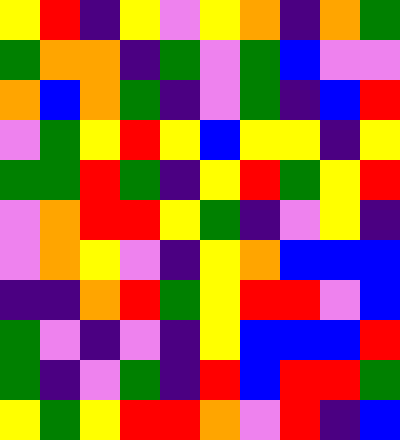[["yellow", "red", "indigo", "yellow", "violet", "yellow", "orange", "indigo", "orange", "green"], ["green", "orange", "orange", "indigo", "green", "violet", "green", "blue", "violet", "violet"], ["orange", "blue", "orange", "green", "indigo", "violet", "green", "indigo", "blue", "red"], ["violet", "green", "yellow", "red", "yellow", "blue", "yellow", "yellow", "indigo", "yellow"], ["green", "green", "red", "green", "indigo", "yellow", "red", "green", "yellow", "red"], ["violet", "orange", "red", "red", "yellow", "green", "indigo", "violet", "yellow", "indigo"], ["violet", "orange", "yellow", "violet", "indigo", "yellow", "orange", "blue", "blue", "blue"], ["indigo", "indigo", "orange", "red", "green", "yellow", "red", "red", "violet", "blue"], ["green", "violet", "indigo", "violet", "indigo", "yellow", "blue", "blue", "blue", "red"], ["green", "indigo", "violet", "green", "indigo", "red", "blue", "red", "red", "green"], ["yellow", "green", "yellow", "red", "red", "orange", "violet", "red", "indigo", "blue"]]